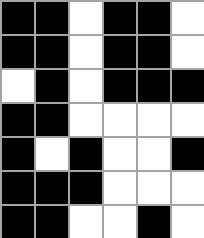[["black", "black", "white", "black", "black", "white"], ["black", "black", "white", "black", "black", "white"], ["white", "black", "white", "black", "black", "black"], ["black", "black", "white", "white", "white", "white"], ["black", "white", "black", "white", "white", "black"], ["black", "black", "black", "white", "white", "white"], ["black", "black", "white", "white", "black", "white"]]